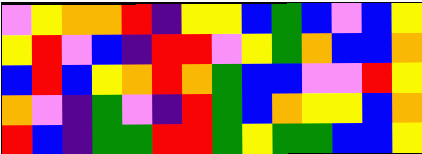[["violet", "yellow", "orange", "orange", "red", "indigo", "yellow", "yellow", "blue", "green", "blue", "violet", "blue", "yellow"], ["yellow", "red", "violet", "blue", "indigo", "red", "red", "violet", "yellow", "green", "orange", "blue", "blue", "orange"], ["blue", "red", "blue", "yellow", "orange", "red", "orange", "green", "blue", "blue", "violet", "violet", "red", "yellow"], ["orange", "violet", "indigo", "green", "violet", "indigo", "red", "green", "blue", "orange", "yellow", "yellow", "blue", "orange"], ["red", "blue", "indigo", "green", "green", "red", "red", "green", "yellow", "green", "green", "blue", "blue", "yellow"]]